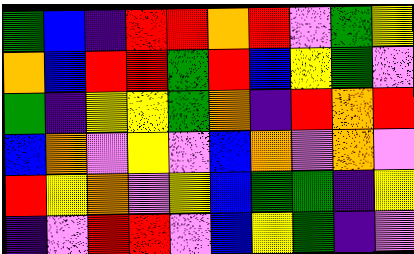[["green", "blue", "indigo", "red", "red", "orange", "red", "violet", "green", "yellow"], ["orange", "blue", "red", "red", "green", "red", "blue", "yellow", "green", "violet"], ["green", "indigo", "yellow", "yellow", "green", "orange", "indigo", "red", "orange", "red"], ["blue", "orange", "violet", "yellow", "violet", "blue", "orange", "violet", "orange", "violet"], ["red", "yellow", "orange", "violet", "yellow", "blue", "green", "green", "indigo", "yellow"], ["indigo", "violet", "red", "red", "violet", "blue", "yellow", "green", "indigo", "violet"]]